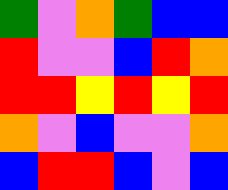[["green", "violet", "orange", "green", "blue", "blue"], ["red", "violet", "violet", "blue", "red", "orange"], ["red", "red", "yellow", "red", "yellow", "red"], ["orange", "violet", "blue", "violet", "violet", "orange"], ["blue", "red", "red", "blue", "violet", "blue"]]